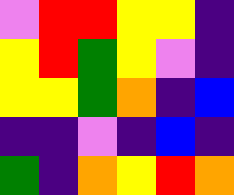[["violet", "red", "red", "yellow", "yellow", "indigo"], ["yellow", "red", "green", "yellow", "violet", "indigo"], ["yellow", "yellow", "green", "orange", "indigo", "blue"], ["indigo", "indigo", "violet", "indigo", "blue", "indigo"], ["green", "indigo", "orange", "yellow", "red", "orange"]]